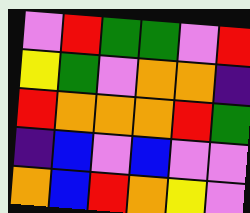[["violet", "red", "green", "green", "violet", "red"], ["yellow", "green", "violet", "orange", "orange", "indigo"], ["red", "orange", "orange", "orange", "red", "green"], ["indigo", "blue", "violet", "blue", "violet", "violet"], ["orange", "blue", "red", "orange", "yellow", "violet"]]